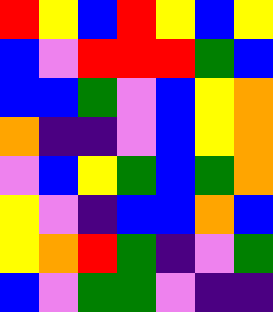[["red", "yellow", "blue", "red", "yellow", "blue", "yellow"], ["blue", "violet", "red", "red", "red", "green", "blue"], ["blue", "blue", "green", "violet", "blue", "yellow", "orange"], ["orange", "indigo", "indigo", "violet", "blue", "yellow", "orange"], ["violet", "blue", "yellow", "green", "blue", "green", "orange"], ["yellow", "violet", "indigo", "blue", "blue", "orange", "blue"], ["yellow", "orange", "red", "green", "indigo", "violet", "green"], ["blue", "violet", "green", "green", "violet", "indigo", "indigo"]]